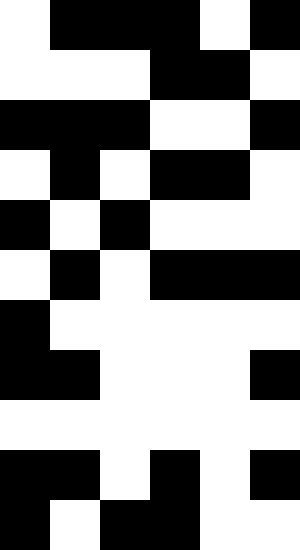[["white", "black", "black", "black", "white", "black"], ["white", "white", "white", "black", "black", "white"], ["black", "black", "black", "white", "white", "black"], ["white", "black", "white", "black", "black", "white"], ["black", "white", "black", "white", "white", "white"], ["white", "black", "white", "black", "black", "black"], ["black", "white", "white", "white", "white", "white"], ["black", "black", "white", "white", "white", "black"], ["white", "white", "white", "white", "white", "white"], ["black", "black", "white", "black", "white", "black"], ["black", "white", "black", "black", "white", "white"]]